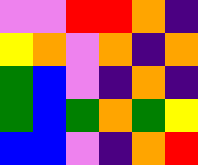[["violet", "violet", "red", "red", "orange", "indigo"], ["yellow", "orange", "violet", "orange", "indigo", "orange"], ["green", "blue", "violet", "indigo", "orange", "indigo"], ["green", "blue", "green", "orange", "green", "yellow"], ["blue", "blue", "violet", "indigo", "orange", "red"]]